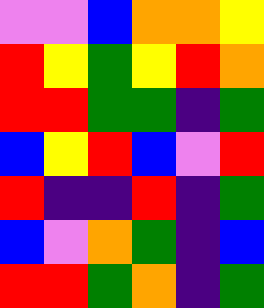[["violet", "violet", "blue", "orange", "orange", "yellow"], ["red", "yellow", "green", "yellow", "red", "orange"], ["red", "red", "green", "green", "indigo", "green"], ["blue", "yellow", "red", "blue", "violet", "red"], ["red", "indigo", "indigo", "red", "indigo", "green"], ["blue", "violet", "orange", "green", "indigo", "blue"], ["red", "red", "green", "orange", "indigo", "green"]]